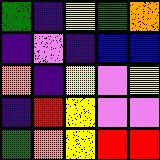[["green", "indigo", "yellow", "green", "orange"], ["indigo", "violet", "indigo", "blue", "blue"], ["orange", "indigo", "yellow", "violet", "yellow"], ["indigo", "red", "yellow", "violet", "violet"], ["green", "orange", "yellow", "red", "red"]]